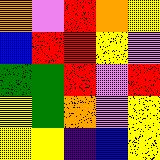[["orange", "violet", "red", "orange", "yellow"], ["blue", "red", "red", "yellow", "violet"], ["green", "green", "red", "violet", "red"], ["yellow", "green", "orange", "violet", "yellow"], ["yellow", "yellow", "indigo", "blue", "yellow"]]